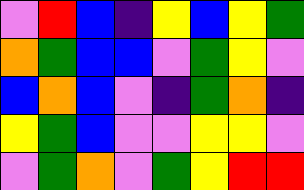[["violet", "red", "blue", "indigo", "yellow", "blue", "yellow", "green"], ["orange", "green", "blue", "blue", "violet", "green", "yellow", "violet"], ["blue", "orange", "blue", "violet", "indigo", "green", "orange", "indigo"], ["yellow", "green", "blue", "violet", "violet", "yellow", "yellow", "violet"], ["violet", "green", "orange", "violet", "green", "yellow", "red", "red"]]